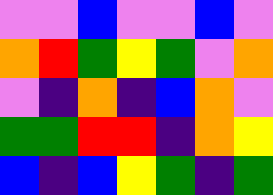[["violet", "violet", "blue", "violet", "violet", "blue", "violet"], ["orange", "red", "green", "yellow", "green", "violet", "orange"], ["violet", "indigo", "orange", "indigo", "blue", "orange", "violet"], ["green", "green", "red", "red", "indigo", "orange", "yellow"], ["blue", "indigo", "blue", "yellow", "green", "indigo", "green"]]